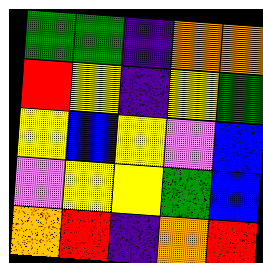[["green", "green", "indigo", "orange", "orange"], ["red", "yellow", "indigo", "yellow", "green"], ["yellow", "blue", "yellow", "violet", "blue"], ["violet", "yellow", "yellow", "green", "blue"], ["orange", "red", "indigo", "orange", "red"]]